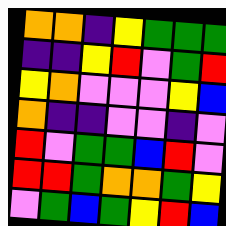[["orange", "orange", "indigo", "yellow", "green", "green", "green"], ["indigo", "indigo", "yellow", "red", "violet", "green", "red"], ["yellow", "orange", "violet", "violet", "violet", "yellow", "blue"], ["orange", "indigo", "indigo", "violet", "violet", "indigo", "violet"], ["red", "violet", "green", "green", "blue", "red", "violet"], ["red", "red", "green", "orange", "orange", "green", "yellow"], ["violet", "green", "blue", "green", "yellow", "red", "blue"]]